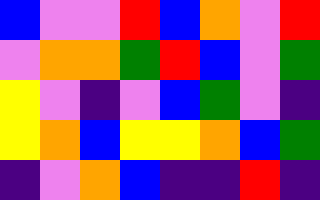[["blue", "violet", "violet", "red", "blue", "orange", "violet", "red"], ["violet", "orange", "orange", "green", "red", "blue", "violet", "green"], ["yellow", "violet", "indigo", "violet", "blue", "green", "violet", "indigo"], ["yellow", "orange", "blue", "yellow", "yellow", "orange", "blue", "green"], ["indigo", "violet", "orange", "blue", "indigo", "indigo", "red", "indigo"]]